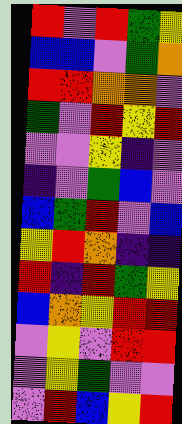[["red", "violet", "red", "green", "yellow"], ["blue", "blue", "violet", "green", "orange"], ["red", "red", "orange", "orange", "violet"], ["green", "violet", "red", "yellow", "red"], ["violet", "violet", "yellow", "indigo", "violet"], ["indigo", "violet", "green", "blue", "violet"], ["blue", "green", "red", "violet", "blue"], ["yellow", "red", "orange", "indigo", "indigo"], ["red", "indigo", "red", "green", "yellow"], ["blue", "orange", "yellow", "red", "red"], ["violet", "yellow", "violet", "red", "red"], ["violet", "yellow", "green", "violet", "violet"], ["violet", "red", "blue", "yellow", "red"]]